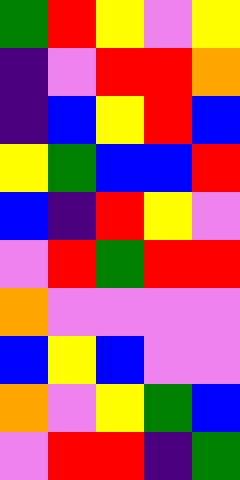[["green", "red", "yellow", "violet", "yellow"], ["indigo", "violet", "red", "red", "orange"], ["indigo", "blue", "yellow", "red", "blue"], ["yellow", "green", "blue", "blue", "red"], ["blue", "indigo", "red", "yellow", "violet"], ["violet", "red", "green", "red", "red"], ["orange", "violet", "violet", "violet", "violet"], ["blue", "yellow", "blue", "violet", "violet"], ["orange", "violet", "yellow", "green", "blue"], ["violet", "red", "red", "indigo", "green"]]